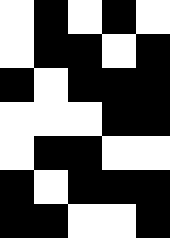[["white", "black", "white", "black", "white"], ["white", "black", "black", "white", "black"], ["black", "white", "black", "black", "black"], ["white", "white", "white", "black", "black"], ["white", "black", "black", "white", "white"], ["black", "white", "black", "black", "black"], ["black", "black", "white", "white", "black"]]